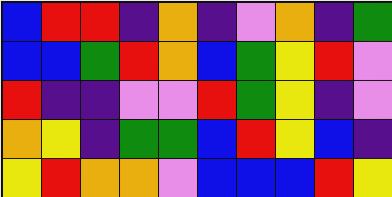[["blue", "red", "red", "indigo", "orange", "indigo", "violet", "orange", "indigo", "green"], ["blue", "blue", "green", "red", "orange", "blue", "green", "yellow", "red", "violet"], ["red", "indigo", "indigo", "violet", "violet", "red", "green", "yellow", "indigo", "violet"], ["orange", "yellow", "indigo", "green", "green", "blue", "red", "yellow", "blue", "indigo"], ["yellow", "red", "orange", "orange", "violet", "blue", "blue", "blue", "red", "yellow"]]